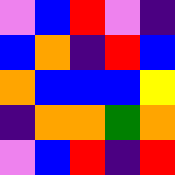[["violet", "blue", "red", "violet", "indigo"], ["blue", "orange", "indigo", "red", "blue"], ["orange", "blue", "blue", "blue", "yellow"], ["indigo", "orange", "orange", "green", "orange"], ["violet", "blue", "red", "indigo", "red"]]